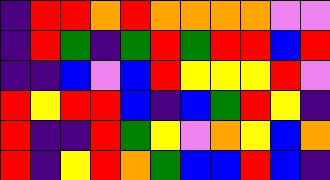[["indigo", "red", "red", "orange", "red", "orange", "orange", "orange", "orange", "violet", "violet"], ["indigo", "red", "green", "indigo", "green", "red", "green", "red", "red", "blue", "red"], ["indigo", "indigo", "blue", "violet", "blue", "red", "yellow", "yellow", "yellow", "red", "violet"], ["red", "yellow", "red", "red", "blue", "indigo", "blue", "green", "red", "yellow", "indigo"], ["red", "indigo", "indigo", "red", "green", "yellow", "violet", "orange", "yellow", "blue", "orange"], ["red", "indigo", "yellow", "red", "orange", "green", "blue", "blue", "red", "blue", "indigo"]]